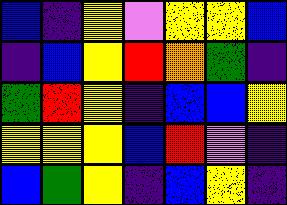[["blue", "indigo", "yellow", "violet", "yellow", "yellow", "blue"], ["indigo", "blue", "yellow", "red", "orange", "green", "indigo"], ["green", "red", "yellow", "indigo", "blue", "blue", "yellow"], ["yellow", "yellow", "yellow", "blue", "red", "violet", "indigo"], ["blue", "green", "yellow", "indigo", "blue", "yellow", "indigo"]]